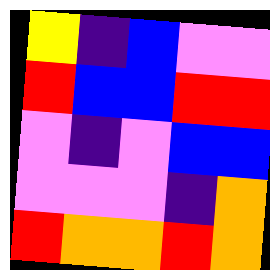[["yellow", "indigo", "blue", "violet", "violet"], ["red", "blue", "blue", "red", "red"], ["violet", "indigo", "violet", "blue", "blue"], ["violet", "violet", "violet", "indigo", "orange"], ["red", "orange", "orange", "red", "orange"]]